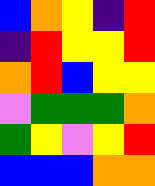[["blue", "orange", "yellow", "indigo", "red"], ["indigo", "red", "yellow", "yellow", "red"], ["orange", "red", "blue", "yellow", "yellow"], ["violet", "green", "green", "green", "orange"], ["green", "yellow", "violet", "yellow", "red"], ["blue", "blue", "blue", "orange", "orange"]]